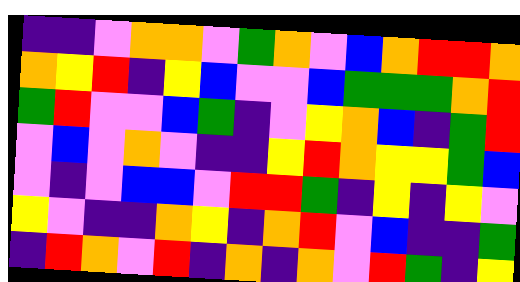[["indigo", "indigo", "violet", "orange", "orange", "violet", "green", "orange", "violet", "blue", "orange", "red", "red", "orange"], ["orange", "yellow", "red", "indigo", "yellow", "blue", "violet", "violet", "blue", "green", "green", "green", "orange", "red"], ["green", "red", "violet", "violet", "blue", "green", "indigo", "violet", "yellow", "orange", "blue", "indigo", "green", "red"], ["violet", "blue", "violet", "orange", "violet", "indigo", "indigo", "yellow", "red", "orange", "yellow", "yellow", "green", "blue"], ["violet", "indigo", "violet", "blue", "blue", "violet", "red", "red", "green", "indigo", "yellow", "indigo", "yellow", "violet"], ["yellow", "violet", "indigo", "indigo", "orange", "yellow", "indigo", "orange", "red", "violet", "blue", "indigo", "indigo", "green"], ["indigo", "red", "orange", "violet", "red", "indigo", "orange", "indigo", "orange", "violet", "red", "green", "indigo", "yellow"]]